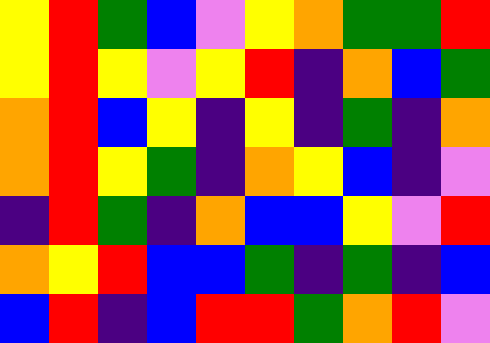[["yellow", "red", "green", "blue", "violet", "yellow", "orange", "green", "green", "red"], ["yellow", "red", "yellow", "violet", "yellow", "red", "indigo", "orange", "blue", "green"], ["orange", "red", "blue", "yellow", "indigo", "yellow", "indigo", "green", "indigo", "orange"], ["orange", "red", "yellow", "green", "indigo", "orange", "yellow", "blue", "indigo", "violet"], ["indigo", "red", "green", "indigo", "orange", "blue", "blue", "yellow", "violet", "red"], ["orange", "yellow", "red", "blue", "blue", "green", "indigo", "green", "indigo", "blue"], ["blue", "red", "indigo", "blue", "red", "red", "green", "orange", "red", "violet"]]